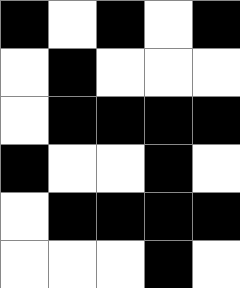[["black", "white", "black", "white", "black"], ["white", "black", "white", "white", "white"], ["white", "black", "black", "black", "black"], ["black", "white", "white", "black", "white"], ["white", "black", "black", "black", "black"], ["white", "white", "white", "black", "white"]]